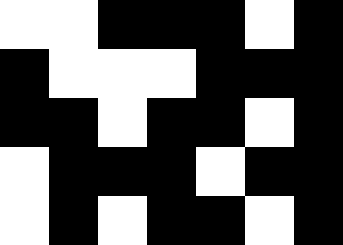[["white", "white", "black", "black", "black", "white", "black"], ["black", "white", "white", "white", "black", "black", "black"], ["black", "black", "white", "black", "black", "white", "black"], ["white", "black", "black", "black", "white", "black", "black"], ["white", "black", "white", "black", "black", "white", "black"]]